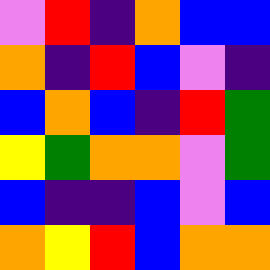[["violet", "red", "indigo", "orange", "blue", "blue"], ["orange", "indigo", "red", "blue", "violet", "indigo"], ["blue", "orange", "blue", "indigo", "red", "green"], ["yellow", "green", "orange", "orange", "violet", "green"], ["blue", "indigo", "indigo", "blue", "violet", "blue"], ["orange", "yellow", "red", "blue", "orange", "orange"]]